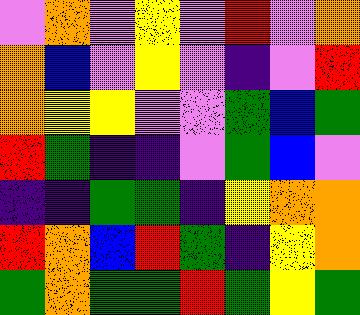[["violet", "orange", "violet", "yellow", "violet", "red", "violet", "orange"], ["orange", "blue", "violet", "yellow", "violet", "indigo", "violet", "red"], ["orange", "yellow", "yellow", "violet", "violet", "green", "blue", "green"], ["red", "green", "indigo", "indigo", "violet", "green", "blue", "violet"], ["indigo", "indigo", "green", "green", "indigo", "yellow", "orange", "orange"], ["red", "orange", "blue", "red", "green", "indigo", "yellow", "orange"], ["green", "orange", "green", "green", "red", "green", "yellow", "green"]]